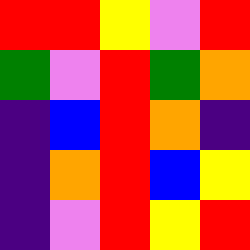[["red", "red", "yellow", "violet", "red"], ["green", "violet", "red", "green", "orange"], ["indigo", "blue", "red", "orange", "indigo"], ["indigo", "orange", "red", "blue", "yellow"], ["indigo", "violet", "red", "yellow", "red"]]